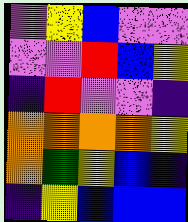[["violet", "yellow", "blue", "violet", "violet"], ["violet", "violet", "red", "blue", "yellow"], ["indigo", "red", "violet", "violet", "indigo"], ["orange", "orange", "orange", "orange", "yellow"], ["orange", "green", "yellow", "blue", "indigo"], ["indigo", "yellow", "blue", "blue", "blue"]]